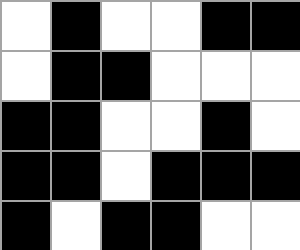[["white", "black", "white", "white", "black", "black"], ["white", "black", "black", "white", "white", "white"], ["black", "black", "white", "white", "black", "white"], ["black", "black", "white", "black", "black", "black"], ["black", "white", "black", "black", "white", "white"]]